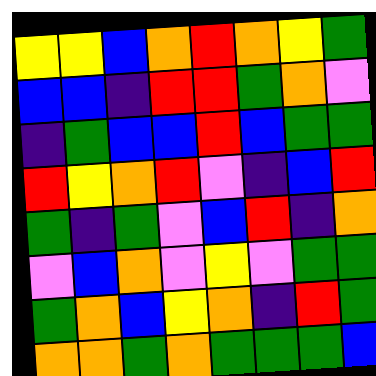[["yellow", "yellow", "blue", "orange", "red", "orange", "yellow", "green"], ["blue", "blue", "indigo", "red", "red", "green", "orange", "violet"], ["indigo", "green", "blue", "blue", "red", "blue", "green", "green"], ["red", "yellow", "orange", "red", "violet", "indigo", "blue", "red"], ["green", "indigo", "green", "violet", "blue", "red", "indigo", "orange"], ["violet", "blue", "orange", "violet", "yellow", "violet", "green", "green"], ["green", "orange", "blue", "yellow", "orange", "indigo", "red", "green"], ["orange", "orange", "green", "orange", "green", "green", "green", "blue"]]